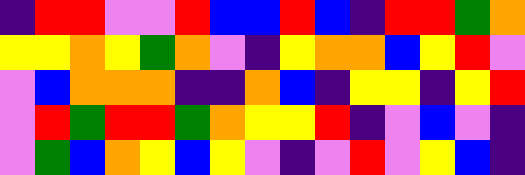[["indigo", "red", "red", "violet", "violet", "red", "blue", "blue", "red", "blue", "indigo", "red", "red", "green", "orange"], ["yellow", "yellow", "orange", "yellow", "green", "orange", "violet", "indigo", "yellow", "orange", "orange", "blue", "yellow", "red", "violet"], ["violet", "blue", "orange", "orange", "orange", "indigo", "indigo", "orange", "blue", "indigo", "yellow", "yellow", "indigo", "yellow", "red"], ["violet", "red", "green", "red", "red", "green", "orange", "yellow", "yellow", "red", "indigo", "violet", "blue", "violet", "indigo"], ["violet", "green", "blue", "orange", "yellow", "blue", "yellow", "violet", "indigo", "violet", "red", "violet", "yellow", "blue", "indigo"]]